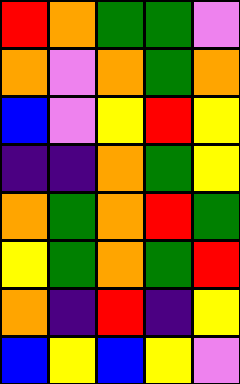[["red", "orange", "green", "green", "violet"], ["orange", "violet", "orange", "green", "orange"], ["blue", "violet", "yellow", "red", "yellow"], ["indigo", "indigo", "orange", "green", "yellow"], ["orange", "green", "orange", "red", "green"], ["yellow", "green", "orange", "green", "red"], ["orange", "indigo", "red", "indigo", "yellow"], ["blue", "yellow", "blue", "yellow", "violet"]]